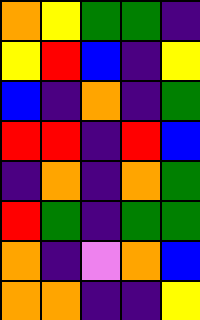[["orange", "yellow", "green", "green", "indigo"], ["yellow", "red", "blue", "indigo", "yellow"], ["blue", "indigo", "orange", "indigo", "green"], ["red", "red", "indigo", "red", "blue"], ["indigo", "orange", "indigo", "orange", "green"], ["red", "green", "indigo", "green", "green"], ["orange", "indigo", "violet", "orange", "blue"], ["orange", "orange", "indigo", "indigo", "yellow"]]